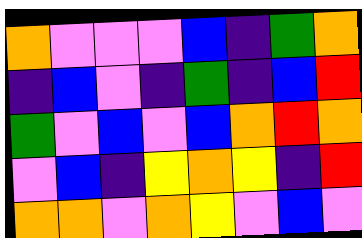[["orange", "violet", "violet", "violet", "blue", "indigo", "green", "orange"], ["indigo", "blue", "violet", "indigo", "green", "indigo", "blue", "red"], ["green", "violet", "blue", "violet", "blue", "orange", "red", "orange"], ["violet", "blue", "indigo", "yellow", "orange", "yellow", "indigo", "red"], ["orange", "orange", "violet", "orange", "yellow", "violet", "blue", "violet"]]